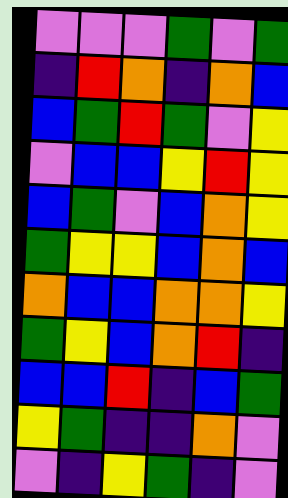[["violet", "violet", "violet", "green", "violet", "green"], ["indigo", "red", "orange", "indigo", "orange", "blue"], ["blue", "green", "red", "green", "violet", "yellow"], ["violet", "blue", "blue", "yellow", "red", "yellow"], ["blue", "green", "violet", "blue", "orange", "yellow"], ["green", "yellow", "yellow", "blue", "orange", "blue"], ["orange", "blue", "blue", "orange", "orange", "yellow"], ["green", "yellow", "blue", "orange", "red", "indigo"], ["blue", "blue", "red", "indigo", "blue", "green"], ["yellow", "green", "indigo", "indigo", "orange", "violet"], ["violet", "indigo", "yellow", "green", "indigo", "violet"]]